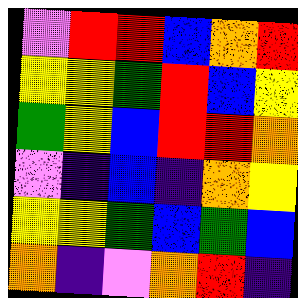[["violet", "red", "red", "blue", "orange", "red"], ["yellow", "yellow", "green", "red", "blue", "yellow"], ["green", "yellow", "blue", "red", "red", "orange"], ["violet", "indigo", "blue", "indigo", "orange", "yellow"], ["yellow", "yellow", "green", "blue", "green", "blue"], ["orange", "indigo", "violet", "orange", "red", "indigo"]]